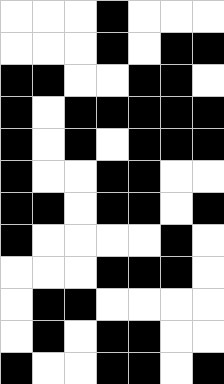[["white", "white", "white", "black", "white", "white", "white"], ["white", "white", "white", "black", "white", "black", "black"], ["black", "black", "white", "white", "black", "black", "white"], ["black", "white", "black", "black", "black", "black", "black"], ["black", "white", "black", "white", "black", "black", "black"], ["black", "white", "white", "black", "black", "white", "white"], ["black", "black", "white", "black", "black", "white", "black"], ["black", "white", "white", "white", "white", "black", "white"], ["white", "white", "white", "black", "black", "black", "white"], ["white", "black", "black", "white", "white", "white", "white"], ["white", "black", "white", "black", "black", "white", "white"], ["black", "white", "white", "black", "black", "white", "black"]]